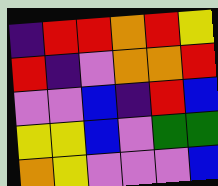[["indigo", "red", "red", "orange", "red", "yellow"], ["red", "indigo", "violet", "orange", "orange", "red"], ["violet", "violet", "blue", "indigo", "red", "blue"], ["yellow", "yellow", "blue", "violet", "green", "green"], ["orange", "yellow", "violet", "violet", "violet", "blue"]]